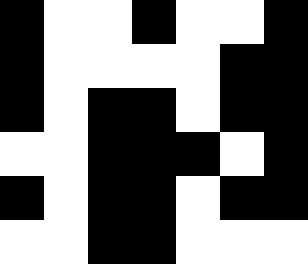[["black", "white", "white", "black", "white", "white", "black"], ["black", "white", "white", "white", "white", "black", "black"], ["black", "white", "black", "black", "white", "black", "black"], ["white", "white", "black", "black", "black", "white", "black"], ["black", "white", "black", "black", "white", "black", "black"], ["white", "white", "black", "black", "white", "white", "white"]]